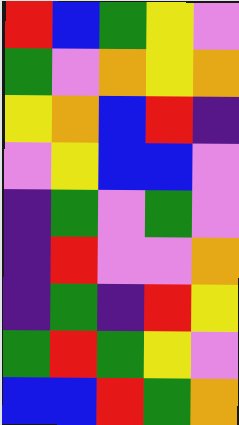[["red", "blue", "green", "yellow", "violet"], ["green", "violet", "orange", "yellow", "orange"], ["yellow", "orange", "blue", "red", "indigo"], ["violet", "yellow", "blue", "blue", "violet"], ["indigo", "green", "violet", "green", "violet"], ["indigo", "red", "violet", "violet", "orange"], ["indigo", "green", "indigo", "red", "yellow"], ["green", "red", "green", "yellow", "violet"], ["blue", "blue", "red", "green", "orange"]]